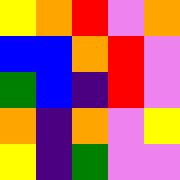[["yellow", "orange", "red", "violet", "orange"], ["blue", "blue", "orange", "red", "violet"], ["green", "blue", "indigo", "red", "violet"], ["orange", "indigo", "orange", "violet", "yellow"], ["yellow", "indigo", "green", "violet", "violet"]]